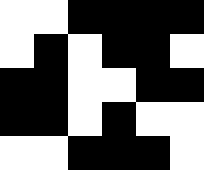[["white", "white", "black", "black", "black", "black"], ["white", "black", "white", "black", "black", "white"], ["black", "black", "white", "white", "black", "black"], ["black", "black", "white", "black", "white", "white"], ["white", "white", "black", "black", "black", "white"]]